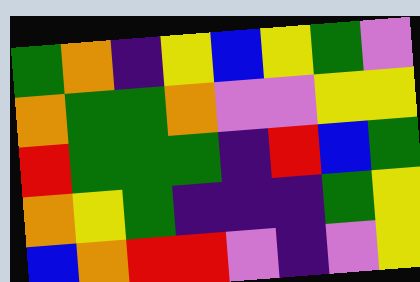[["green", "orange", "indigo", "yellow", "blue", "yellow", "green", "violet"], ["orange", "green", "green", "orange", "violet", "violet", "yellow", "yellow"], ["red", "green", "green", "green", "indigo", "red", "blue", "green"], ["orange", "yellow", "green", "indigo", "indigo", "indigo", "green", "yellow"], ["blue", "orange", "red", "red", "violet", "indigo", "violet", "yellow"]]